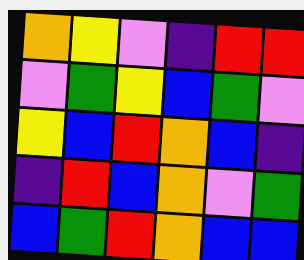[["orange", "yellow", "violet", "indigo", "red", "red"], ["violet", "green", "yellow", "blue", "green", "violet"], ["yellow", "blue", "red", "orange", "blue", "indigo"], ["indigo", "red", "blue", "orange", "violet", "green"], ["blue", "green", "red", "orange", "blue", "blue"]]